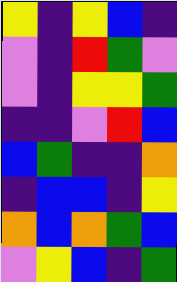[["yellow", "indigo", "yellow", "blue", "indigo"], ["violet", "indigo", "red", "green", "violet"], ["violet", "indigo", "yellow", "yellow", "green"], ["indigo", "indigo", "violet", "red", "blue"], ["blue", "green", "indigo", "indigo", "orange"], ["indigo", "blue", "blue", "indigo", "yellow"], ["orange", "blue", "orange", "green", "blue"], ["violet", "yellow", "blue", "indigo", "green"]]